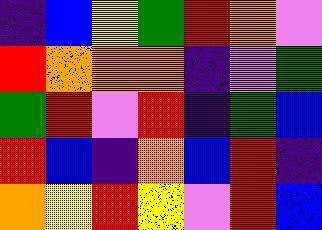[["indigo", "blue", "yellow", "green", "red", "orange", "violet"], ["red", "orange", "orange", "orange", "indigo", "violet", "green"], ["green", "red", "violet", "red", "indigo", "green", "blue"], ["red", "blue", "indigo", "orange", "blue", "red", "indigo"], ["orange", "yellow", "red", "yellow", "violet", "red", "blue"]]